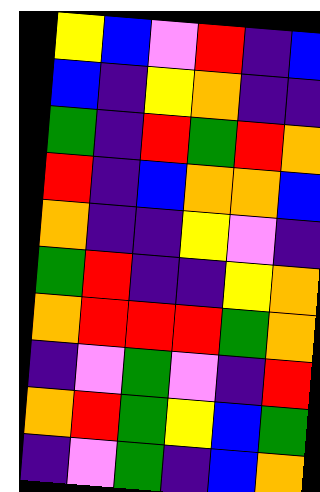[["yellow", "blue", "violet", "red", "indigo", "blue"], ["blue", "indigo", "yellow", "orange", "indigo", "indigo"], ["green", "indigo", "red", "green", "red", "orange"], ["red", "indigo", "blue", "orange", "orange", "blue"], ["orange", "indigo", "indigo", "yellow", "violet", "indigo"], ["green", "red", "indigo", "indigo", "yellow", "orange"], ["orange", "red", "red", "red", "green", "orange"], ["indigo", "violet", "green", "violet", "indigo", "red"], ["orange", "red", "green", "yellow", "blue", "green"], ["indigo", "violet", "green", "indigo", "blue", "orange"]]